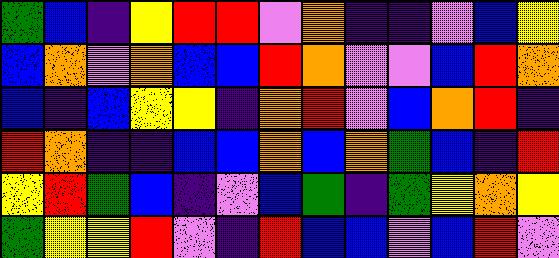[["green", "blue", "indigo", "yellow", "red", "red", "violet", "orange", "indigo", "indigo", "violet", "blue", "yellow"], ["blue", "orange", "violet", "orange", "blue", "blue", "red", "orange", "violet", "violet", "blue", "red", "orange"], ["blue", "indigo", "blue", "yellow", "yellow", "indigo", "orange", "red", "violet", "blue", "orange", "red", "indigo"], ["red", "orange", "indigo", "indigo", "blue", "blue", "orange", "blue", "orange", "green", "blue", "indigo", "red"], ["yellow", "red", "green", "blue", "indigo", "violet", "blue", "green", "indigo", "green", "yellow", "orange", "yellow"], ["green", "yellow", "yellow", "red", "violet", "indigo", "red", "blue", "blue", "violet", "blue", "red", "violet"]]